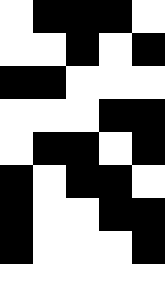[["white", "black", "black", "black", "white"], ["white", "white", "black", "white", "black"], ["black", "black", "white", "white", "white"], ["white", "white", "white", "black", "black"], ["white", "black", "black", "white", "black"], ["black", "white", "black", "black", "white"], ["black", "white", "white", "black", "black"], ["black", "white", "white", "white", "black"], ["white", "white", "white", "white", "white"]]